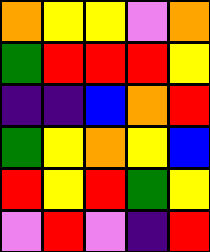[["orange", "yellow", "yellow", "violet", "orange"], ["green", "red", "red", "red", "yellow"], ["indigo", "indigo", "blue", "orange", "red"], ["green", "yellow", "orange", "yellow", "blue"], ["red", "yellow", "red", "green", "yellow"], ["violet", "red", "violet", "indigo", "red"]]